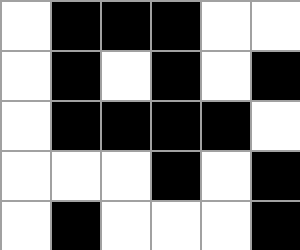[["white", "black", "black", "black", "white", "white"], ["white", "black", "white", "black", "white", "black"], ["white", "black", "black", "black", "black", "white"], ["white", "white", "white", "black", "white", "black"], ["white", "black", "white", "white", "white", "black"]]